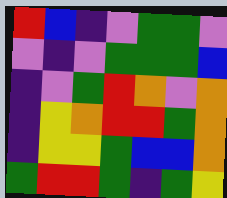[["red", "blue", "indigo", "violet", "green", "green", "violet"], ["violet", "indigo", "violet", "green", "green", "green", "blue"], ["indigo", "violet", "green", "red", "orange", "violet", "orange"], ["indigo", "yellow", "orange", "red", "red", "green", "orange"], ["indigo", "yellow", "yellow", "green", "blue", "blue", "orange"], ["green", "red", "red", "green", "indigo", "green", "yellow"]]